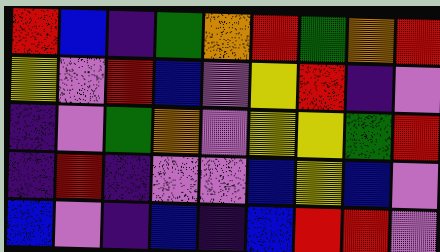[["red", "blue", "indigo", "green", "orange", "red", "green", "orange", "red"], ["yellow", "violet", "red", "blue", "violet", "yellow", "red", "indigo", "violet"], ["indigo", "violet", "green", "orange", "violet", "yellow", "yellow", "green", "red"], ["indigo", "red", "indigo", "violet", "violet", "blue", "yellow", "blue", "violet"], ["blue", "violet", "indigo", "blue", "indigo", "blue", "red", "red", "violet"]]